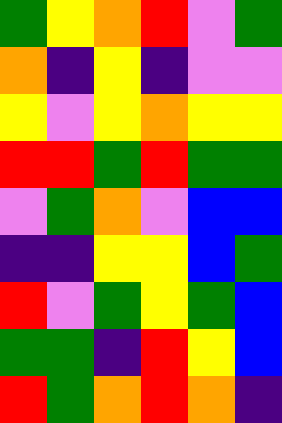[["green", "yellow", "orange", "red", "violet", "green"], ["orange", "indigo", "yellow", "indigo", "violet", "violet"], ["yellow", "violet", "yellow", "orange", "yellow", "yellow"], ["red", "red", "green", "red", "green", "green"], ["violet", "green", "orange", "violet", "blue", "blue"], ["indigo", "indigo", "yellow", "yellow", "blue", "green"], ["red", "violet", "green", "yellow", "green", "blue"], ["green", "green", "indigo", "red", "yellow", "blue"], ["red", "green", "orange", "red", "orange", "indigo"]]